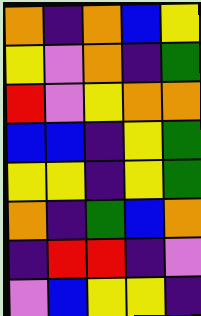[["orange", "indigo", "orange", "blue", "yellow"], ["yellow", "violet", "orange", "indigo", "green"], ["red", "violet", "yellow", "orange", "orange"], ["blue", "blue", "indigo", "yellow", "green"], ["yellow", "yellow", "indigo", "yellow", "green"], ["orange", "indigo", "green", "blue", "orange"], ["indigo", "red", "red", "indigo", "violet"], ["violet", "blue", "yellow", "yellow", "indigo"]]